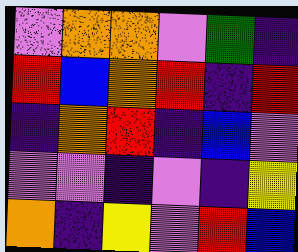[["violet", "orange", "orange", "violet", "green", "indigo"], ["red", "blue", "orange", "red", "indigo", "red"], ["indigo", "orange", "red", "indigo", "blue", "violet"], ["violet", "violet", "indigo", "violet", "indigo", "yellow"], ["orange", "indigo", "yellow", "violet", "red", "blue"]]